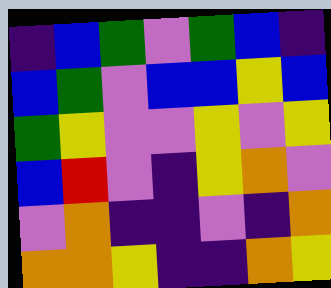[["indigo", "blue", "green", "violet", "green", "blue", "indigo"], ["blue", "green", "violet", "blue", "blue", "yellow", "blue"], ["green", "yellow", "violet", "violet", "yellow", "violet", "yellow"], ["blue", "red", "violet", "indigo", "yellow", "orange", "violet"], ["violet", "orange", "indigo", "indigo", "violet", "indigo", "orange"], ["orange", "orange", "yellow", "indigo", "indigo", "orange", "yellow"]]